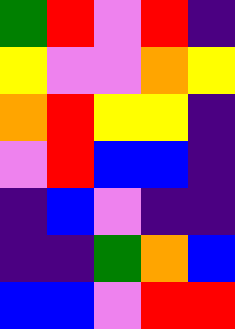[["green", "red", "violet", "red", "indigo"], ["yellow", "violet", "violet", "orange", "yellow"], ["orange", "red", "yellow", "yellow", "indigo"], ["violet", "red", "blue", "blue", "indigo"], ["indigo", "blue", "violet", "indigo", "indigo"], ["indigo", "indigo", "green", "orange", "blue"], ["blue", "blue", "violet", "red", "red"]]